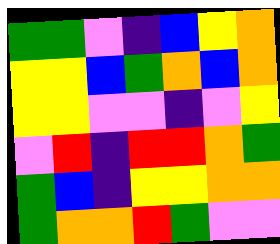[["green", "green", "violet", "indigo", "blue", "yellow", "orange"], ["yellow", "yellow", "blue", "green", "orange", "blue", "orange"], ["yellow", "yellow", "violet", "violet", "indigo", "violet", "yellow"], ["violet", "red", "indigo", "red", "red", "orange", "green"], ["green", "blue", "indigo", "yellow", "yellow", "orange", "orange"], ["green", "orange", "orange", "red", "green", "violet", "violet"]]